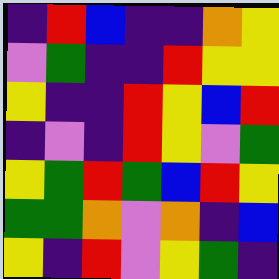[["indigo", "red", "blue", "indigo", "indigo", "orange", "yellow"], ["violet", "green", "indigo", "indigo", "red", "yellow", "yellow"], ["yellow", "indigo", "indigo", "red", "yellow", "blue", "red"], ["indigo", "violet", "indigo", "red", "yellow", "violet", "green"], ["yellow", "green", "red", "green", "blue", "red", "yellow"], ["green", "green", "orange", "violet", "orange", "indigo", "blue"], ["yellow", "indigo", "red", "violet", "yellow", "green", "indigo"]]